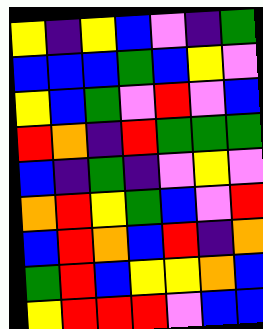[["yellow", "indigo", "yellow", "blue", "violet", "indigo", "green"], ["blue", "blue", "blue", "green", "blue", "yellow", "violet"], ["yellow", "blue", "green", "violet", "red", "violet", "blue"], ["red", "orange", "indigo", "red", "green", "green", "green"], ["blue", "indigo", "green", "indigo", "violet", "yellow", "violet"], ["orange", "red", "yellow", "green", "blue", "violet", "red"], ["blue", "red", "orange", "blue", "red", "indigo", "orange"], ["green", "red", "blue", "yellow", "yellow", "orange", "blue"], ["yellow", "red", "red", "red", "violet", "blue", "blue"]]